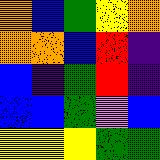[["orange", "blue", "green", "yellow", "orange"], ["orange", "orange", "blue", "red", "indigo"], ["blue", "indigo", "green", "red", "indigo"], ["blue", "blue", "green", "violet", "blue"], ["yellow", "yellow", "yellow", "green", "green"]]